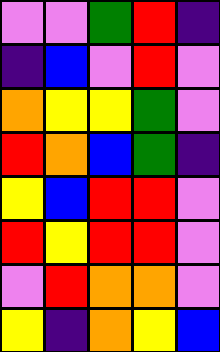[["violet", "violet", "green", "red", "indigo"], ["indigo", "blue", "violet", "red", "violet"], ["orange", "yellow", "yellow", "green", "violet"], ["red", "orange", "blue", "green", "indigo"], ["yellow", "blue", "red", "red", "violet"], ["red", "yellow", "red", "red", "violet"], ["violet", "red", "orange", "orange", "violet"], ["yellow", "indigo", "orange", "yellow", "blue"]]